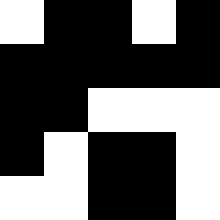[["white", "black", "black", "white", "black"], ["black", "black", "black", "black", "black"], ["black", "black", "white", "white", "white"], ["black", "white", "black", "black", "white"], ["white", "white", "black", "black", "white"]]